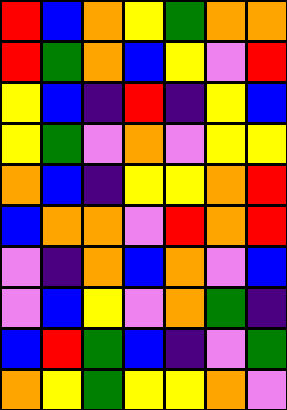[["red", "blue", "orange", "yellow", "green", "orange", "orange"], ["red", "green", "orange", "blue", "yellow", "violet", "red"], ["yellow", "blue", "indigo", "red", "indigo", "yellow", "blue"], ["yellow", "green", "violet", "orange", "violet", "yellow", "yellow"], ["orange", "blue", "indigo", "yellow", "yellow", "orange", "red"], ["blue", "orange", "orange", "violet", "red", "orange", "red"], ["violet", "indigo", "orange", "blue", "orange", "violet", "blue"], ["violet", "blue", "yellow", "violet", "orange", "green", "indigo"], ["blue", "red", "green", "blue", "indigo", "violet", "green"], ["orange", "yellow", "green", "yellow", "yellow", "orange", "violet"]]